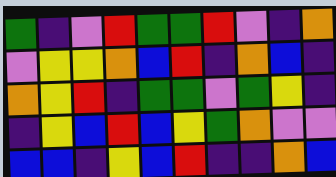[["green", "indigo", "violet", "red", "green", "green", "red", "violet", "indigo", "orange"], ["violet", "yellow", "yellow", "orange", "blue", "red", "indigo", "orange", "blue", "indigo"], ["orange", "yellow", "red", "indigo", "green", "green", "violet", "green", "yellow", "indigo"], ["indigo", "yellow", "blue", "red", "blue", "yellow", "green", "orange", "violet", "violet"], ["blue", "blue", "indigo", "yellow", "blue", "red", "indigo", "indigo", "orange", "blue"]]